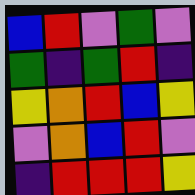[["blue", "red", "violet", "green", "violet"], ["green", "indigo", "green", "red", "indigo"], ["yellow", "orange", "red", "blue", "yellow"], ["violet", "orange", "blue", "red", "violet"], ["indigo", "red", "red", "red", "yellow"]]